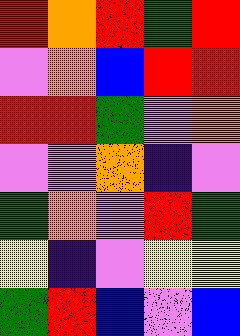[["red", "orange", "red", "green", "red"], ["violet", "orange", "blue", "red", "red"], ["red", "red", "green", "violet", "orange"], ["violet", "violet", "orange", "indigo", "violet"], ["green", "orange", "violet", "red", "green"], ["yellow", "indigo", "violet", "yellow", "yellow"], ["green", "red", "blue", "violet", "blue"]]